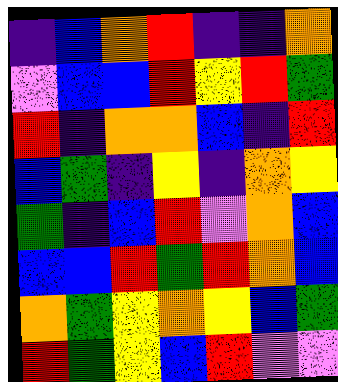[["indigo", "blue", "orange", "red", "indigo", "indigo", "orange"], ["violet", "blue", "blue", "red", "yellow", "red", "green"], ["red", "indigo", "orange", "orange", "blue", "indigo", "red"], ["blue", "green", "indigo", "yellow", "indigo", "orange", "yellow"], ["green", "indigo", "blue", "red", "violet", "orange", "blue"], ["blue", "blue", "red", "green", "red", "orange", "blue"], ["orange", "green", "yellow", "orange", "yellow", "blue", "green"], ["red", "green", "yellow", "blue", "red", "violet", "violet"]]